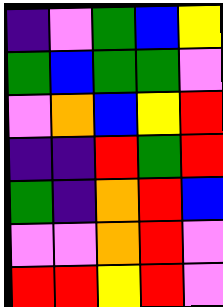[["indigo", "violet", "green", "blue", "yellow"], ["green", "blue", "green", "green", "violet"], ["violet", "orange", "blue", "yellow", "red"], ["indigo", "indigo", "red", "green", "red"], ["green", "indigo", "orange", "red", "blue"], ["violet", "violet", "orange", "red", "violet"], ["red", "red", "yellow", "red", "violet"]]